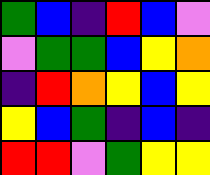[["green", "blue", "indigo", "red", "blue", "violet"], ["violet", "green", "green", "blue", "yellow", "orange"], ["indigo", "red", "orange", "yellow", "blue", "yellow"], ["yellow", "blue", "green", "indigo", "blue", "indigo"], ["red", "red", "violet", "green", "yellow", "yellow"]]